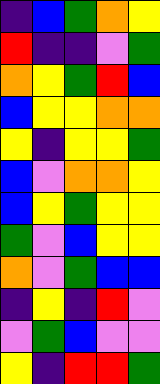[["indigo", "blue", "green", "orange", "yellow"], ["red", "indigo", "indigo", "violet", "green"], ["orange", "yellow", "green", "red", "blue"], ["blue", "yellow", "yellow", "orange", "orange"], ["yellow", "indigo", "yellow", "yellow", "green"], ["blue", "violet", "orange", "orange", "yellow"], ["blue", "yellow", "green", "yellow", "yellow"], ["green", "violet", "blue", "yellow", "yellow"], ["orange", "violet", "green", "blue", "blue"], ["indigo", "yellow", "indigo", "red", "violet"], ["violet", "green", "blue", "violet", "violet"], ["yellow", "indigo", "red", "red", "green"]]